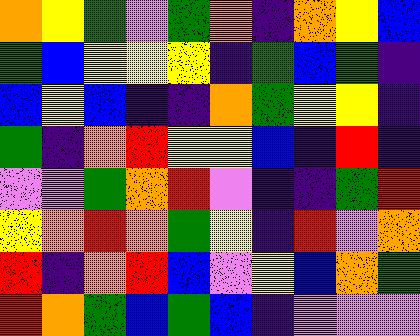[["orange", "yellow", "green", "violet", "green", "orange", "indigo", "orange", "yellow", "blue"], ["green", "blue", "yellow", "yellow", "yellow", "indigo", "green", "blue", "green", "indigo"], ["blue", "yellow", "blue", "indigo", "indigo", "orange", "green", "yellow", "yellow", "indigo"], ["green", "indigo", "orange", "red", "yellow", "yellow", "blue", "indigo", "red", "indigo"], ["violet", "violet", "green", "orange", "red", "violet", "indigo", "indigo", "green", "red"], ["yellow", "orange", "red", "orange", "green", "yellow", "indigo", "red", "violet", "orange"], ["red", "indigo", "orange", "red", "blue", "violet", "yellow", "blue", "orange", "green"], ["red", "orange", "green", "blue", "green", "blue", "indigo", "violet", "violet", "violet"]]